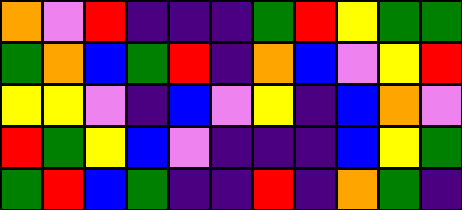[["orange", "violet", "red", "indigo", "indigo", "indigo", "green", "red", "yellow", "green", "green"], ["green", "orange", "blue", "green", "red", "indigo", "orange", "blue", "violet", "yellow", "red"], ["yellow", "yellow", "violet", "indigo", "blue", "violet", "yellow", "indigo", "blue", "orange", "violet"], ["red", "green", "yellow", "blue", "violet", "indigo", "indigo", "indigo", "blue", "yellow", "green"], ["green", "red", "blue", "green", "indigo", "indigo", "red", "indigo", "orange", "green", "indigo"]]